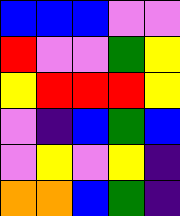[["blue", "blue", "blue", "violet", "violet"], ["red", "violet", "violet", "green", "yellow"], ["yellow", "red", "red", "red", "yellow"], ["violet", "indigo", "blue", "green", "blue"], ["violet", "yellow", "violet", "yellow", "indigo"], ["orange", "orange", "blue", "green", "indigo"]]